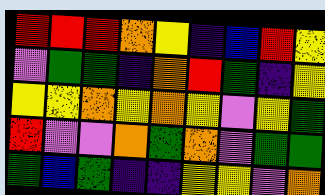[["red", "red", "red", "orange", "yellow", "indigo", "blue", "red", "yellow"], ["violet", "green", "green", "indigo", "orange", "red", "green", "indigo", "yellow"], ["yellow", "yellow", "orange", "yellow", "orange", "yellow", "violet", "yellow", "green"], ["red", "violet", "violet", "orange", "green", "orange", "violet", "green", "green"], ["green", "blue", "green", "indigo", "indigo", "yellow", "yellow", "violet", "orange"]]